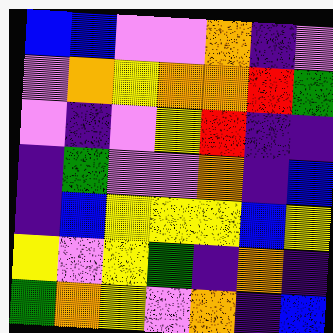[["blue", "blue", "violet", "violet", "orange", "indigo", "violet"], ["violet", "orange", "yellow", "orange", "orange", "red", "green"], ["violet", "indigo", "violet", "yellow", "red", "indigo", "indigo"], ["indigo", "green", "violet", "violet", "orange", "indigo", "blue"], ["indigo", "blue", "yellow", "yellow", "yellow", "blue", "yellow"], ["yellow", "violet", "yellow", "green", "indigo", "orange", "indigo"], ["green", "orange", "yellow", "violet", "orange", "indigo", "blue"]]